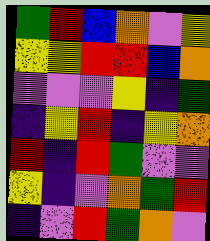[["green", "red", "blue", "orange", "violet", "yellow"], ["yellow", "yellow", "red", "red", "blue", "orange"], ["violet", "violet", "violet", "yellow", "indigo", "green"], ["indigo", "yellow", "red", "indigo", "yellow", "orange"], ["red", "indigo", "red", "green", "violet", "violet"], ["yellow", "indigo", "violet", "orange", "green", "red"], ["indigo", "violet", "red", "green", "orange", "violet"]]